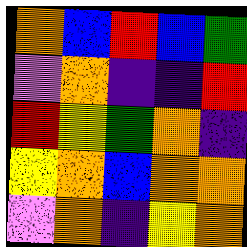[["orange", "blue", "red", "blue", "green"], ["violet", "orange", "indigo", "indigo", "red"], ["red", "yellow", "green", "orange", "indigo"], ["yellow", "orange", "blue", "orange", "orange"], ["violet", "orange", "indigo", "yellow", "orange"]]